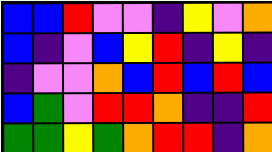[["blue", "blue", "red", "violet", "violet", "indigo", "yellow", "violet", "orange"], ["blue", "indigo", "violet", "blue", "yellow", "red", "indigo", "yellow", "indigo"], ["indigo", "violet", "violet", "orange", "blue", "red", "blue", "red", "blue"], ["blue", "green", "violet", "red", "red", "orange", "indigo", "indigo", "red"], ["green", "green", "yellow", "green", "orange", "red", "red", "indigo", "orange"]]